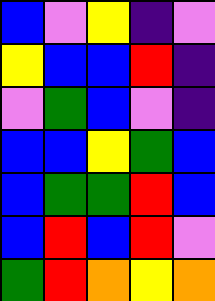[["blue", "violet", "yellow", "indigo", "violet"], ["yellow", "blue", "blue", "red", "indigo"], ["violet", "green", "blue", "violet", "indigo"], ["blue", "blue", "yellow", "green", "blue"], ["blue", "green", "green", "red", "blue"], ["blue", "red", "blue", "red", "violet"], ["green", "red", "orange", "yellow", "orange"]]